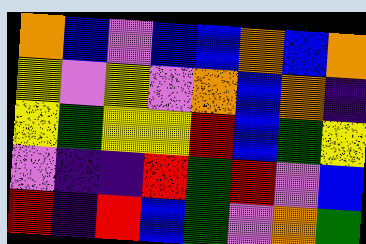[["orange", "blue", "violet", "blue", "blue", "orange", "blue", "orange"], ["yellow", "violet", "yellow", "violet", "orange", "blue", "orange", "indigo"], ["yellow", "green", "yellow", "yellow", "red", "blue", "green", "yellow"], ["violet", "indigo", "indigo", "red", "green", "red", "violet", "blue"], ["red", "indigo", "red", "blue", "green", "violet", "orange", "green"]]